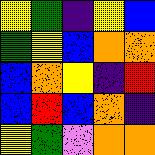[["yellow", "green", "indigo", "yellow", "blue"], ["green", "yellow", "blue", "orange", "orange"], ["blue", "orange", "yellow", "indigo", "red"], ["blue", "red", "blue", "orange", "indigo"], ["yellow", "green", "violet", "orange", "orange"]]